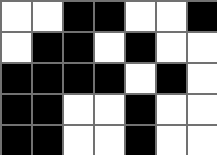[["white", "white", "black", "black", "white", "white", "black"], ["white", "black", "black", "white", "black", "white", "white"], ["black", "black", "black", "black", "white", "black", "white"], ["black", "black", "white", "white", "black", "white", "white"], ["black", "black", "white", "white", "black", "white", "white"]]